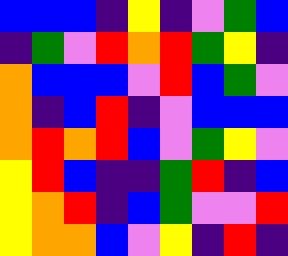[["blue", "blue", "blue", "indigo", "yellow", "indigo", "violet", "green", "blue"], ["indigo", "green", "violet", "red", "orange", "red", "green", "yellow", "indigo"], ["orange", "blue", "blue", "blue", "violet", "red", "blue", "green", "violet"], ["orange", "indigo", "blue", "red", "indigo", "violet", "blue", "blue", "blue"], ["orange", "red", "orange", "red", "blue", "violet", "green", "yellow", "violet"], ["yellow", "red", "blue", "indigo", "indigo", "green", "red", "indigo", "blue"], ["yellow", "orange", "red", "indigo", "blue", "green", "violet", "violet", "red"], ["yellow", "orange", "orange", "blue", "violet", "yellow", "indigo", "red", "indigo"]]